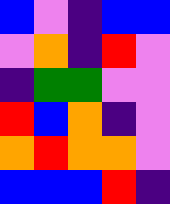[["blue", "violet", "indigo", "blue", "blue"], ["violet", "orange", "indigo", "red", "violet"], ["indigo", "green", "green", "violet", "violet"], ["red", "blue", "orange", "indigo", "violet"], ["orange", "red", "orange", "orange", "violet"], ["blue", "blue", "blue", "red", "indigo"]]